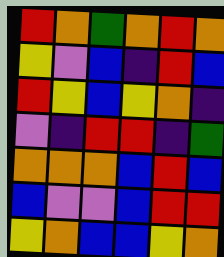[["red", "orange", "green", "orange", "red", "orange"], ["yellow", "violet", "blue", "indigo", "red", "blue"], ["red", "yellow", "blue", "yellow", "orange", "indigo"], ["violet", "indigo", "red", "red", "indigo", "green"], ["orange", "orange", "orange", "blue", "red", "blue"], ["blue", "violet", "violet", "blue", "red", "red"], ["yellow", "orange", "blue", "blue", "yellow", "orange"]]